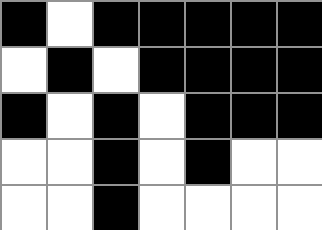[["black", "white", "black", "black", "black", "black", "black"], ["white", "black", "white", "black", "black", "black", "black"], ["black", "white", "black", "white", "black", "black", "black"], ["white", "white", "black", "white", "black", "white", "white"], ["white", "white", "black", "white", "white", "white", "white"]]